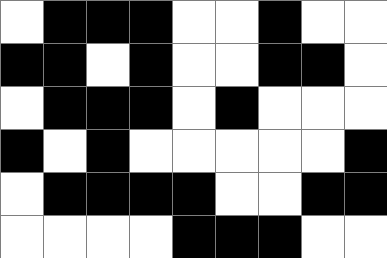[["white", "black", "black", "black", "white", "white", "black", "white", "white"], ["black", "black", "white", "black", "white", "white", "black", "black", "white"], ["white", "black", "black", "black", "white", "black", "white", "white", "white"], ["black", "white", "black", "white", "white", "white", "white", "white", "black"], ["white", "black", "black", "black", "black", "white", "white", "black", "black"], ["white", "white", "white", "white", "black", "black", "black", "white", "white"]]